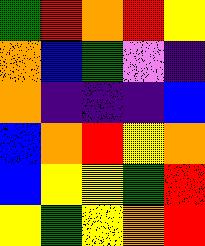[["green", "red", "orange", "red", "yellow"], ["orange", "blue", "green", "violet", "indigo"], ["orange", "indigo", "indigo", "indigo", "blue"], ["blue", "orange", "red", "yellow", "orange"], ["blue", "yellow", "yellow", "green", "red"], ["yellow", "green", "yellow", "orange", "red"]]